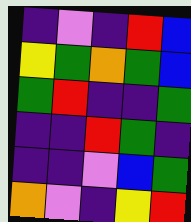[["indigo", "violet", "indigo", "red", "blue"], ["yellow", "green", "orange", "green", "blue"], ["green", "red", "indigo", "indigo", "green"], ["indigo", "indigo", "red", "green", "indigo"], ["indigo", "indigo", "violet", "blue", "green"], ["orange", "violet", "indigo", "yellow", "red"]]